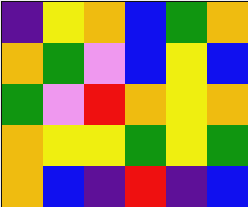[["indigo", "yellow", "orange", "blue", "green", "orange"], ["orange", "green", "violet", "blue", "yellow", "blue"], ["green", "violet", "red", "orange", "yellow", "orange"], ["orange", "yellow", "yellow", "green", "yellow", "green"], ["orange", "blue", "indigo", "red", "indigo", "blue"]]